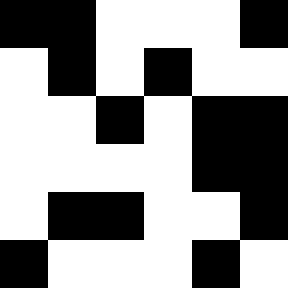[["black", "black", "white", "white", "white", "black"], ["white", "black", "white", "black", "white", "white"], ["white", "white", "black", "white", "black", "black"], ["white", "white", "white", "white", "black", "black"], ["white", "black", "black", "white", "white", "black"], ["black", "white", "white", "white", "black", "white"]]